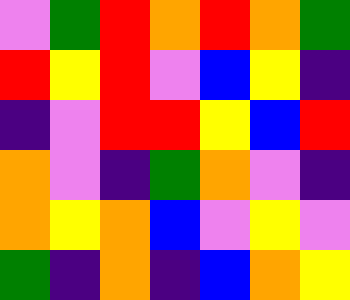[["violet", "green", "red", "orange", "red", "orange", "green"], ["red", "yellow", "red", "violet", "blue", "yellow", "indigo"], ["indigo", "violet", "red", "red", "yellow", "blue", "red"], ["orange", "violet", "indigo", "green", "orange", "violet", "indigo"], ["orange", "yellow", "orange", "blue", "violet", "yellow", "violet"], ["green", "indigo", "orange", "indigo", "blue", "orange", "yellow"]]